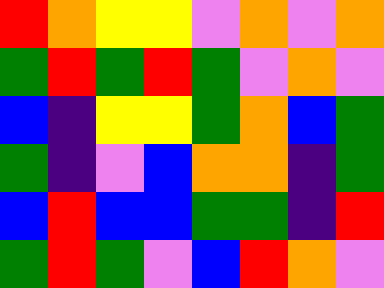[["red", "orange", "yellow", "yellow", "violet", "orange", "violet", "orange"], ["green", "red", "green", "red", "green", "violet", "orange", "violet"], ["blue", "indigo", "yellow", "yellow", "green", "orange", "blue", "green"], ["green", "indigo", "violet", "blue", "orange", "orange", "indigo", "green"], ["blue", "red", "blue", "blue", "green", "green", "indigo", "red"], ["green", "red", "green", "violet", "blue", "red", "orange", "violet"]]